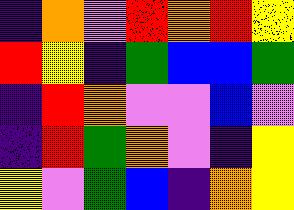[["indigo", "orange", "violet", "red", "orange", "red", "yellow"], ["red", "yellow", "indigo", "green", "blue", "blue", "green"], ["indigo", "red", "orange", "violet", "violet", "blue", "violet"], ["indigo", "red", "green", "orange", "violet", "indigo", "yellow"], ["yellow", "violet", "green", "blue", "indigo", "orange", "yellow"]]